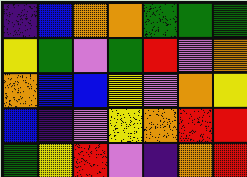[["indigo", "blue", "orange", "orange", "green", "green", "green"], ["yellow", "green", "violet", "green", "red", "violet", "orange"], ["orange", "blue", "blue", "yellow", "violet", "orange", "yellow"], ["blue", "indigo", "violet", "yellow", "orange", "red", "red"], ["green", "yellow", "red", "violet", "indigo", "orange", "red"]]